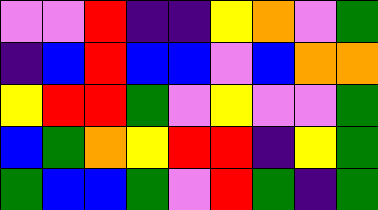[["violet", "violet", "red", "indigo", "indigo", "yellow", "orange", "violet", "green"], ["indigo", "blue", "red", "blue", "blue", "violet", "blue", "orange", "orange"], ["yellow", "red", "red", "green", "violet", "yellow", "violet", "violet", "green"], ["blue", "green", "orange", "yellow", "red", "red", "indigo", "yellow", "green"], ["green", "blue", "blue", "green", "violet", "red", "green", "indigo", "green"]]